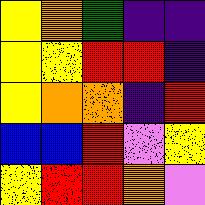[["yellow", "orange", "green", "indigo", "indigo"], ["yellow", "yellow", "red", "red", "indigo"], ["yellow", "orange", "orange", "indigo", "red"], ["blue", "blue", "red", "violet", "yellow"], ["yellow", "red", "red", "orange", "violet"]]